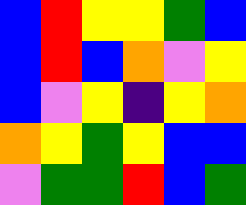[["blue", "red", "yellow", "yellow", "green", "blue"], ["blue", "red", "blue", "orange", "violet", "yellow"], ["blue", "violet", "yellow", "indigo", "yellow", "orange"], ["orange", "yellow", "green", "yellow", "blue", "blue"], ["violet", "green", "green", "red", "blue", "green"]]